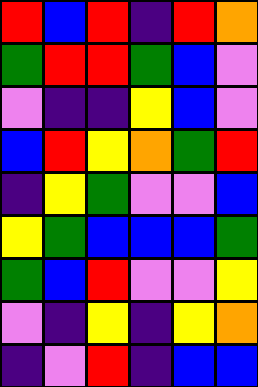[["red", "blue", "red", "indigo", "red", "orange"], ["green", "red", "red", "green", "blue", "violet"], ["violet", "indigo", "indigo", "yellow", "blue", "violet"], ["blue", "red", "yellow", "orange", "green", "red"], ["indigo", "yellow", "green", "violet", "violet", "blue"], ["yellow", "green", "blue", "blue", "blue", "green"], ["green", "blue", "red", "violet", "violet", "yellow"], ["violet", "indigo", "yellow", "indigo", "yellow", "orange"], ["indigo", "violet", "red", "indigo", "blue", "blue"]]